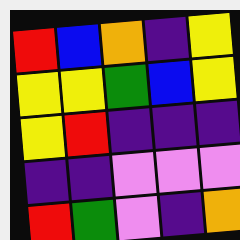[["red", "blue", "orange", "indigo", "yellow"], ["yellow", "yellow", "green", "blue", "yellow"], ["yellow", "red", "indigo", "indigo", "indigo"], ["indigo", "indigo", "violet", "violet", "violet"], ["red", "green", "violet", "indigo", "orange"]]